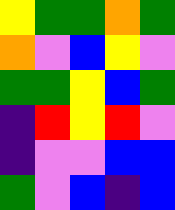[["yellow", "green", "green", "orange", "green"], ["orange", "violet", "blue", "yellow", "violet"], ["green", "green", "yellow", "blue", "green"], ["indigo", "red", "yellow", "red", "violet"], ["indigo", "violet", "violet", "blue", "blue"], ["green", "violet", "blue", "indigo", "blue"]]